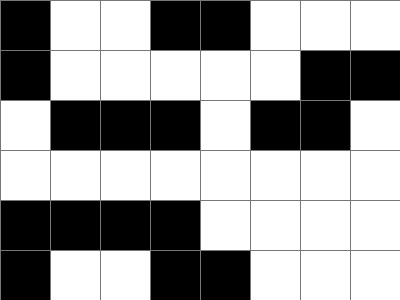[["black", "white", "white", "black", "black", "white", "white", "white"], ["black", "white", "white", "white", "white", "white", "black", "black"], ["white", "black", "black", "black", "white", "black", "black", "white"], ["white", "white", "white", "white", "white", "white", "white", "white"], ["black", "black", "black", "black", "white", "white", "white", "white"], ["black", "white", "white", "black", "black", "white", "white", "white"]]